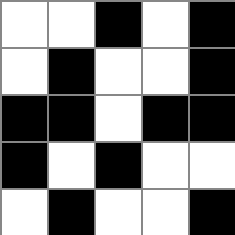[["white", "white", "black", "white", "black"], ["white", "black", "white", "white", "black"], ["black", "black", "white", "black", "black"], ["black", "white", "black", "white", "white"], ["white", "black", "white", "white", "black"]]